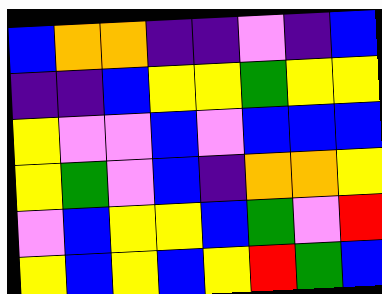[["blue", "orange", "orange", "indigo", "indigo", "violet", "indigo", "blue"], ["indigo", "indigo", "blue", "yellow", "yellow", "green", "yellow", "yellow"], ["yellow", "violet", "violet", "blue", "violet", "blue", "blue", "blue"], ["yellow", "green", "violet", "blue", "indigo", "orange", "orange", "yellow"], ["violet", "blue", "yellow", "yellow", "blue", "green", "violet", "red"], ["yellow", "blue", "yellow", "blue", "yellow", "red", "green", "blue"]]